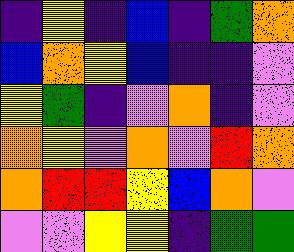[["indigo", "yellow", "indigo", "blue", "indigo", "green", "orange"], ["blue", "orange", "yellow", "blue", "indigo", "indigo", "violet"], ["yellow", "green", "indigo", "violet", "orange", "indigo", "violet"], ["orange", "yellow", "violet", "orange", "violet", "red", "orange"], ["orange", "red", "red", "yellow", "blue", "orange", "violet"], ["violet", "violet", "yellow", "yellow", "indigo", "green", "green"]]